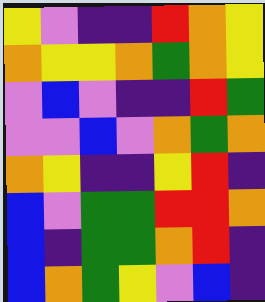[["yellow", "violet", "indigo", "indigo", "red", "orange", "yellow"], ["orange", "yellow", "yellow", "orange", "green", "orange", "yellow"], ["violet", "blue", "violet", "indigo", "indigo", "red", "green"], ["violet", "violet", "blue", "violet", "orange", "green", "orange"], ["orange", "yellow", "indigo", "indigo", "yellow", "red", "indigo"], ["blue", "violet", "green", "green", "red", "red", "orange"], ["blue", "indigo", "green", "green", "orange", "red", "indigo"], ["blue", "orange", "green", "yellow", "violet", "blue", "indigo"]]